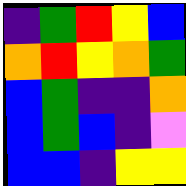[["indigo", "green", "red", "yellow", "blue"], ["orange", "red", "yellow", "orange", "green"], ["blue", "green", "indigo", "indigo", "orange"], ["blue", "green", "blue", "indigo", "violet"], ["blue", "blue", "indigo", "yellow", "yellow"]]